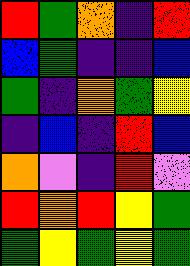[["red", "green", "orange", "indigo", "red"], ["blue", "green", "indigo", "indigo", "blue"], ["green", "indigo", "orange", "green", "yellow"], ["indigo", "blue", "indigo", "red", "blue"], ["orange", "violet", "indigo", "red", "violet"], ["red", "orange", "red", "yellow", "green"], ["green", "yellow", "green", "yellow", "green"]]